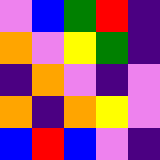[["violet", "blue", "green", "red", "indigo"], ["orange", "violet", "yellow", "green", "indigo"], ["indigo", "orange", "violet", "indigo", "violet"], ["orange", "indigo", "orange", "yellow", "violet"], ["blue", "red", "blue", "violet", "indigo"]]